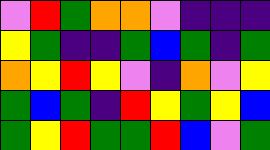[["violet", "red", "green", "orange", "orange", "violet", "indigo", "indigo", "indigo"], ["yellow", "green", "indigo", "indigo", "green", "blue", "green", "indigo", "green"], ["orange", "yellow", "red", "yellow", "violet", "indigo", "orange", "violet", "yellow"], ["green", "blue", "green", "indigo", "red", "yellow", "green", "yellow", "blue"], ["green", "yellow", "red", "green", "green", "red", "blue", "violet", "green"]]